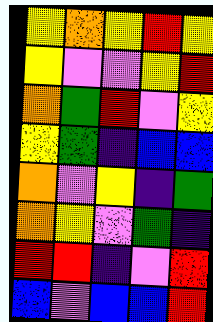[["yellow", "orange", "yellow", "red", "yellow"], ["yellow", "violet", "violet", "yellow", "red"], ["orange", "green", "red", "violet", "yellow"], ["yellow", "green", "indigo", "blue", "blue"], ["orange", "violet", "yellow", "indigo", "green"], ["orange", "yellow", "violet", "green", "indigo"], ["red", "red", "indigo", "violet", "red"], ["blue", "violet", "blue", "blue", "red"]]